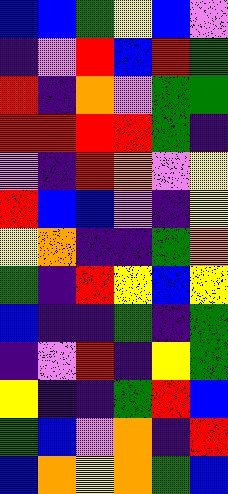[["blue", "blue", "green", "yellow", "blue", "violet"], ["indigo", "violet", "red", "blue", "red", "green"], ["red", "indigo", "orange", "violet", "green", "green"], ["red", "red", "red", "red", "green", "indigo"], ["violet", "indigo", "red", "orange", "violet", "yellow"], ["red", "blue", "blue", "violet", "indigo", "yellow"], ["yellow", "orange", "indigo", "indigo", "green", "orange"], ["green", "indigo", "red", "yellow", "blue", "yellow"], ["blue", "indigo", "indigo", "green", "indigo", "green"], ["indigo", "violet", "red", "indigo", "yellow", "green"], ["yellow", "indigo", "indigo", "green", "red", "blue"], ["green", "blue", "violet", "orange", "indigo", "red"], ["blue", "orange", "yellow", "orange", "green", "blue"]]